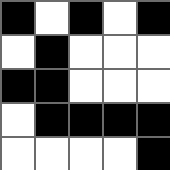[["black", "white", "black", "white", "black"], ["white", "black", "white", "white", "white"], ["black", "black", "white", "white", "white"], ["white", "black", "black", "black", "black"], ["white", "white", "white", "white", "black"]]